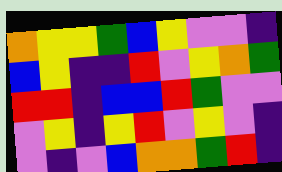[["orange", "yellow", "yellow", "green", "blue", "yellow", "violet", "violet", "indigo"], ["blue", "yellow", "indigo", "indigo", "red", "violet", "yellow", "orange", "green"], ["red", "red", "indigo", "blue", "blue", "red", "green", "violet", "violet"], ["violet", "yellow", "indigo", "yellow", "red", "violet", "yellow", "violet", "indigo"], ["violet", "indigo", "violet", "blue", "orange", "orange", "green", "red", "indigo"]]